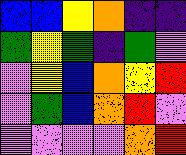[["blue", "blue", "yellow", "orange", "indigo", "indigo"], ["green", "yellow", "green", "indigo", "green", "violet"], ["violet", "yellow", "blue", "orange", "yellow", "red"], ["violet", "green", "blue", "orange", "red", "violet"], ["violet", "violet", "violet", "violet", "orange", "red"]]